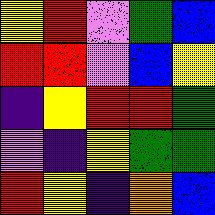[["yellow", "red", "violet", "green", "blue"], ["red", "red", "violet", "blue", "yellow"], ["indigo", "yellow", "red", "red", "green"], ["violet", "indigo", "yellow", "green", "green"], ["red", "yellow", "indigo", "orange", "blue"]]